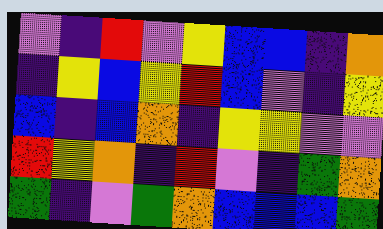[["violet", "indigo", "red", "violet", "yellow", "blue", "blue", "indigo", "orange"], ["indigo", "yellow", "blue", "yellow", "red", "blue", "violet", "indigo", "yellow"], ["blue", "indigo", "blue", "orange", "indigo", "yellow", "yellow", "violet", "violet"], ["red", "yellow", "orange", "indigo", "red", "violet", "indigo", "green", "orange"], ["green", "indigo", "violet", "green", "orange", "blue", "blue", "blue", "green"]]